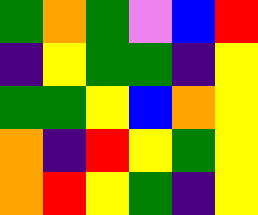[["green", "orange", "green", "violet", "blue", "red"], ["indigo", "yellow", "green", "green", "indigo", "yellow"], ["green", "green", "yellow", "blue", "orange", "yellow"], ["orange", "indigo", "red", "yellow", "green", "yellow"], ["orange", "red", "yellow", "green", "indigo", "yellow"]]